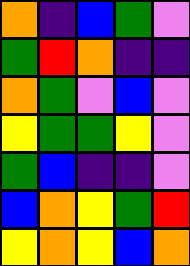[["orange", "indigo", "blue", "green", "violet"], ["green", "red", "orange", "indigo", "indigo"], ["orange", "green", "violet", "blue", "violet"], ["yellow", "green", "green", "yellow", "violet"], ["green", "blue", "indigo", "indigo", "violet"], ["blue", "orange", "yellow", "green", "red"], ["yellow", "orange", "yellow", "blue", "orange"]]